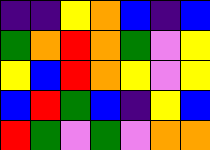[["indigo", "indigo", "yellow", "orange", "blue", "indigo", "blue"], ["green", "orange", "red", "orange", "green", "violet", "yellow"], ["yellow", "blue", "red", "orange", "yellow", "violet", "yellow"], ["blue", "red", "green", "blue", "indigo", "yellow", "blue"], ["red", "green", "violet", "green", "violet", "orange", "orange"]]